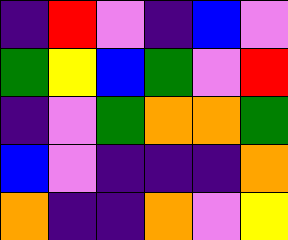[["indigo", "red", "violet", "indigo", "blue", "violet"], ["green", "yellow", "blue", "green", "violet", "red"], ["indigo", "violet", "green", "orange", "orange", "green"], ["blue", "violet", "indigo", "indigo", "indigo", "orange"], ["orange", "indigo", "indigo", "orange", "violet", "yellow"]]